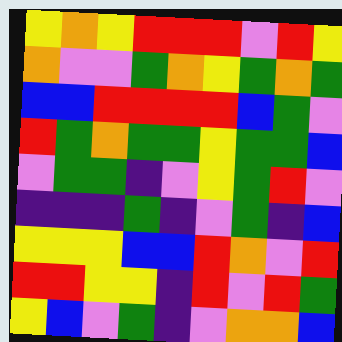[["yellow", "orange", "yellow", "red", "red", "red", "violet", "red", "yellow"], ["orange", "violet", "violet", "green", "orange", "yellow", "green", "orange", "green"], ["blue", "blue", "red", "red", "red", "red", "blue", "green", "violet"], ["red", "green", "orange", "green", "green", "yellow", "green", "green", "blue"], ["violet", "green", "green", "indigo", "violet", "yellow", "green", "red", "violet"], ["indigo", "indigo", "indigo", "green", "indigo", "violet", "green", "indigo", "blue"], ["yellow", "yellow", "yellow", "blue", "blue", "red", "orange", "violet", "red"], ["red", "red", "yellow", "yellow", "indigo", "red", "violet", "red", "green"], ["yellow", "blue", "violet", "green", "indigo", "violet", "orange", "orange", "blue"]]